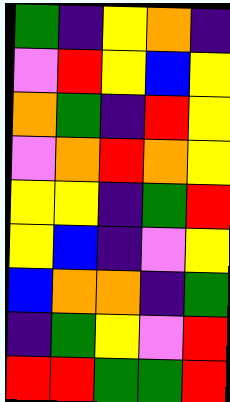[["green", "indigo", "yellow", "orange", "indigo"], ["violet", "red", "yellow", "blue", "yellow"], ["orange", "green", "indigo", "red", "yellow"], ["violet", "orange", "red", "orange", "yellow"], ["yellow", "yellow", "indigo", "green", "red"], ["yellow", "blue", "indigo", "violet", "yellow"], ["blue", "orange", "orange", "indigo", "green"], ["indigo", "green", "yellow", "violet", "red"], ["red", "red", "green", "green", "red"]]